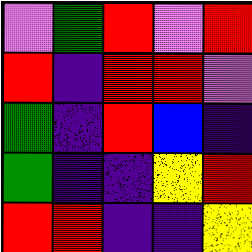[["violet", "green", "red", "violet", "red"], ["red", "indigo", "red", "red", "violet"], ["green", "indigo", "red", "blue", "indigo"], ["green", "indigo", "indigo", "yellow", "red"], ["red", "red", "indigo", "indigo", "yellow"]]